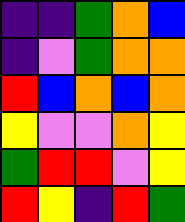[["indigo", "indigo", "green", "orange", "blue"], ["indigo", "violet", "green", "orange", "orange"], ["red", "blue", "orange", "blue", "orange"], ["yellow", "violet", "violet", "orange", "yellow"], ["green", "red", "red", "violet", "yellow"], ["red", "yellow", "indigo", "red", "green"]]